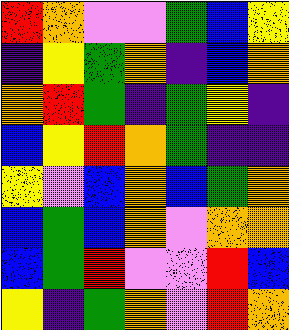[["red", "orange", "violet", "violet", "green", "blue", "yellow"], ["indigo", "yellow", "green", "orange", "indigo", "blue", "orange"], ["orange", "red", "green", "indigo", "green", "yellow", "indigo"], ["blue", "yellow", "red", "orange", "green", "indigo", "indigo"], ["yellow", "violet", "blue", "orange", "blue", "green", "orange"], ["blue", "green", "blue", "orange", "violet", "orange", "orange"], ["blue", "green", "red", "violet", "violet", "red", "blue"], ["yellow", "indigo", "green", "orange", "violet", "red", "orange"]]